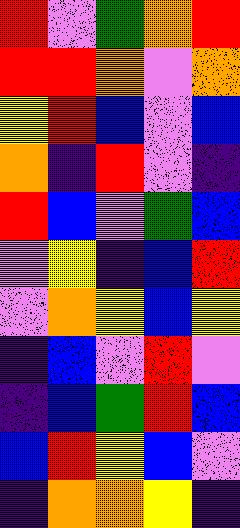[["red", "violet", "green", "orange", "red"], ["red", "red", "orange", "violet", "orange"], ["yellow", "red", "blue", "violet", "blue"], ["orange", "indigo", "red", "violet", "indigo"], ["red", "blue", "violet", "green", "blue"], ["violet", "yellow", "indigo", "blue", "red"], ["violet", "orange", "yellow", "blue", "yellow"], ["indigo", "blue", "violet", "red", "violet"], ["indigo", "blue", "green", "red", "blue"], ["blue", "red", "yellow", "blue", "violet"], ["indigo", "orange", "orange", "yellow", "indigo"]]